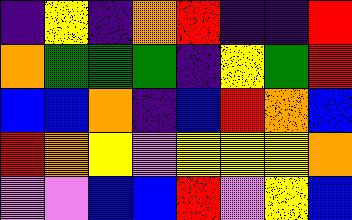[["indigo", "yellow", "indigo", "orange", "red", "indigo", "indigo", "red"], ["orange", "green", "green", "green", "indigo", "yellow", "green", "red"], ["blue", "blue", "orange", "indigo", "blue", "red", "orange", "blue"], ["red", "orange", "yellow", "violet", "yellow", "yellow", "yellow", "orange"], ["violet", "violet", "blue", "blue", "red", "violet", "yellow", "blue"]]